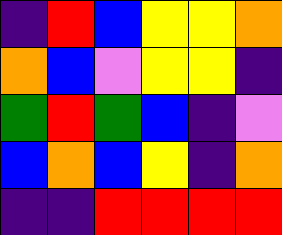[["indigo", "red", "blue", "yellow", "yellow", "orange"], ["orange", "blue", "violet", "yellow", "yellow", "indigo"], ["green", "red", "green", "blue", "indigo", "violet"], ["blue", "orange", "blue", "yellow", "indigo", "orange"], ["indigo", "indigo", "red", "red", "red", "red"]]